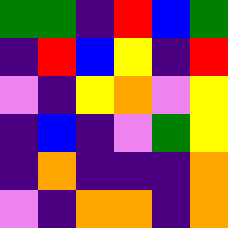[["green", "green", "indigo", "red", "blue", "green"], ["indigo", "red", "blue", "yellow", "indigo", "red"], ["violet", "indigo", "yellow", "orange", "violet", "yellow"], ["indigo", "blue", "indigo", "violet", "green", "yellow"], ["indigo", "orange", "indigo", "indigo", "indigo", "orange"], ["violet", "indigo", "orange", "orange", "indigo", "orange"]]